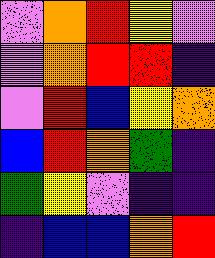[["violet", "orange", "red", "yellow", "violet"], ["violet", "orange", "red", "red", "indigo"], ["violet", "red", "blue", "yellow", "orange"], ["blue", "red", "orange", "green", "indigo"], ["green", "yellow", "violet", "indigo", "indigo"], ["indigo", "blue", "blue", "orange", "red"]]